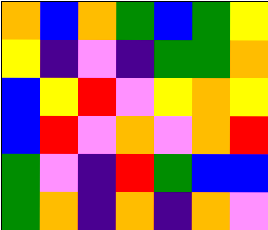[["orange", "blue", "orange", "green", "blue", "green", "yellow"], ["yellow", "indigo", "violet", "indigo", "green", "green", "orange"], ["blue", "yellow", "red", "violet", "yellow", "orange", "yellow"], ["blue", "red", "violet", "orange", "violet", "orange", "red"], ["green", "violet", "indigo", "red", "green", "blue", "blue"], ["green", "orange", "indigo", "orange", "indigo", "orange", "violet"]]